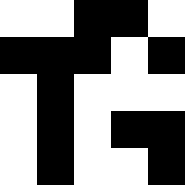[["white", "white", "black", "black", "white"], ["black", "black", "black", "white", "black"], ["white", "black", "white", "white", "white"], ["white", "black", "white", "black", "black"], ["white", "black", "white", "white", "black"]]